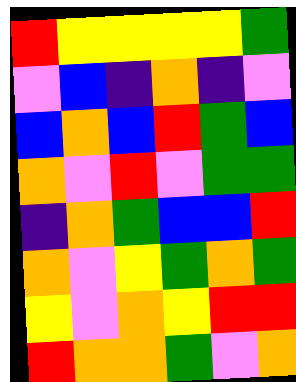[["red", "yellow", "yellow", "yellow", "yellow", "green"], ["violet", "blue", "indigo", "orange", "indigo", "violet"], ["blue", "orange", "blue", "red", "green", "blue"], ["orange", "violet", "red", "violet", "green", "green"], ["indigo", "orange", "green", "blue", "blue", "red"], ["orange", "violet", "yellow", "green", "orange", "green"], ["yellow", "violet", "orange", "yellow", "red", "red"], ["red", "orange", "orange", "green", "violet", "orange"]]